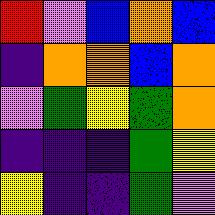[["red", "violet", "blue", "orange", "blue"], ["indigo", "orange", "orange", "blue", "orange"], ["violet", "green", "yellow", "green", "orange"], ["indigo", "indigo", "indigo", "green", "yellow"], ["yellow", "indigo", "indigo", "green", "violet"]]